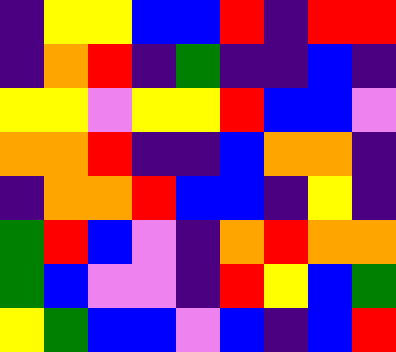[["indigo", "yellow", "yellow", "blue", "blue", "red", "indigo", "red", "red"], ["indigo", "orange", "red", "indigo", "green", "indigo", "indigo", "blue", "indigo"], ["yellow", "yellow", "violet", "yellow", "yellow", "red", "blue", "blue", "violet"], ["orange", "orange", "red", "indigo", "indigo", "blue", "orange", "orange", "indigo"], ["indigo", "orange", "orange", "red", "blue", "blue", "indigo", "yellow", "indigo"], ["green", "red", "blue", "violet", "indigo", "orange", "red", "orange", "orange"], ["green", "blue", "violet", "violet", "indigo", "red", "yellow", "blue", "green"], ["yellow", "green", "blue", "blue", "violet", "blue", "indigo", "blue", "red"]]